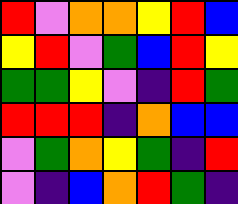[["red", "violet", "orange", "orange", "yellow", "red", "blue"], ["yellow", "red", "violet", "green", "blue", "red", "yellow"], ["green", "green", "yellow", "violet", "indigo", "red", "green"], ["red", "red", "red", "indigo", "orange", "blue", "blue"], ["violet", "green", "orange", "yellow", "green", "indigo", "red"], ["violet", "indigo", "blue", "orange", "red", "green", "indigo"]]